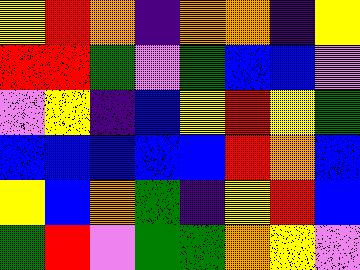[["yellow", "red", "orange", "indigo", "orange", "orange", "indigo", "yellow"], ["red", "red", "green", "violet", "green", "blue", "blue", "violet"], ["violet", "yellow", "indigo", "blue", "yellow", "red", "yellow", "green"], ["blue", "blue", "blue", "blue", "blue", "red", "orange", "blue"], ["yellow", "blue", "orange", "green", "indigo", "yellow", "red", "blue"], ["green", "red", "violet", "green", "green", "orange", "yellow", "violet"]]